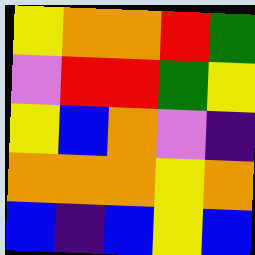[["yellow", "orange", "orange", "red", "green"], ["violet", "red", "red", "green", "yellow"], ["yellow", "blue", "orange", "violet", "indigo"], ["orange", "orange", "orange", "yellow", "orange"], ["blue", "indigo", "blue", "yellow", "blue"]]